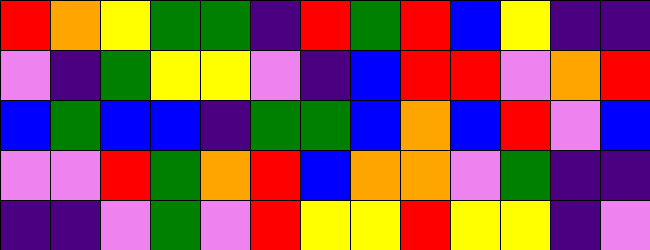[["red", "orange", "yellow", "green", "green", "indigo", "red", "green", "red", "blue", "yellow", "indigo", "indigo"], ["violet", "indigo", "green", "yellow", "yellow", "violet", "indigo", "blue", "red", "red", "violet", "orange", "red"], ["blue", "green", "blue", "blue", "indigo", "green", "green", "blue", "orange", "blue", "red", "violet", "blue"], ["violet", "violet", "red", "green", "orange", "red", "blue", "orange", "orange", "violet", "green", "indigo", "indigo"], ["indigo", "indigo", "violet", "green", "violet", "red", "yellow", "yellow", "red", "yellow", "yellow", "indigo", "violet"]]